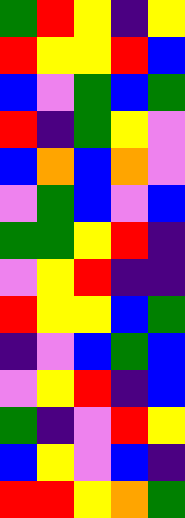[["green", "red", "yellow", "indigo", "yellow"], ["red", "yellow", "yellow", "red", "blue"], ["blue", "violet", "green", "blue", "green"], ["red", "indigo", "green", "yellow", "violet"], ["blue", "orange", "blue", "orange", "violet"], ["violet", "green", "blue", "violet", "blue"], ["green", "green", "yellow", "red", "indigo"], ["violet", "yellow", "red", "indigo", "indigo"], ["red", "yellow", "yellow", "blue", "green"], ["indigo", "violet", "blue", "green", "blue"], ["violet", "yellow", "red", "indigo", "blue"], ["green", "indigo", "violet", "red", "yellow"], ["blue", "yellow", "violet", "blue", "indigo"], ["red", "red", "yellow", "orange", "green"]]